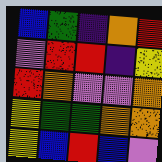[["blue", "green", "indigo", "orange", "red"], ["violet", "red", "red", "indigo", "yellow"], ["red", "orange", "violet", "violet", "orange"], ["yellow", "green", "green", "orange", "orange"], ["yellow", "blue", "red", "blue", "violet"]]